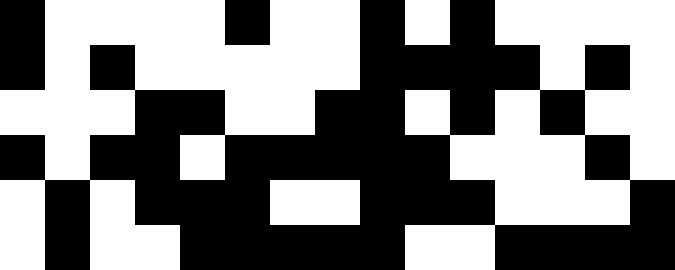[["black", "white", "white", "white", "white", "black", "white", "white", "black", "white", "black", "white", "white", "white", "white"], ["black", "white", "black", "white", "white", "white", "white", "white", "black", "black", "black", "black", "white", "black", "white"], ["white", "white", "white", "black", "black", "white", "white", "black", "black", "white", "black", "white", "black", "white", "white"], ["black", "white", "black", "black", "white", "black", "black", "black", "black", "black", "white", "white", "white", "black", "white"], ["white", "black", "white", "black", "black", "black", "white", "white", "black", "black", "black", "white", "white", "white", "black"], ["white", "black", "white", "white", "black", "black", "black", "black", "black", "white", "white", "black", "black", "black", "black"]]